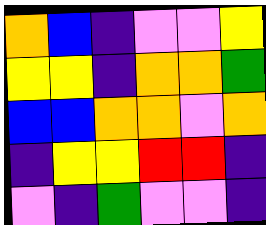[["orange", "blue", "indigo", "violet", "violet", "yellow"], ["yellow", "yellow", "indigo", "orange", "orange", "green"], ["blue", "blue", "orange", "orange", "violet", "orange"], ["indigo", "yellow", "yellow", "red", "red", "indigo"], ["violet", "indigo", "green", "violet", "violet", "indigo"]]